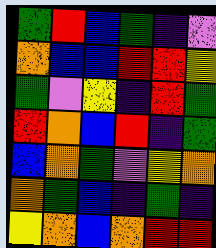[["green", "red", "blue", "green", "indigo", "violet"], ["orange", "blue", "blue", "red", "red", "yellow"], ["green", "violet", "yellow", "indigo", "red", "green"], ["red", "orange", "blue", "red", "indigo", "green"], ["blue", "orange", "green", "violet", "yellow", "orange"], ["orange", "green", "blue", "indigo", "green", "indigo"], ["yellow", "orange", "blue", "orange", "red", "red"]]